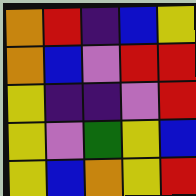[["orange", "red", "indigo", "blue", "yellow"], ["orange", "blue", "violet", "red", "red"], ["yellow", "indigo", "indigo", "violet", "red"], ["yellow", "violet", "green", "yellow", "blue"], ["yellow", "blue", "orange", "yellow", "red"]]